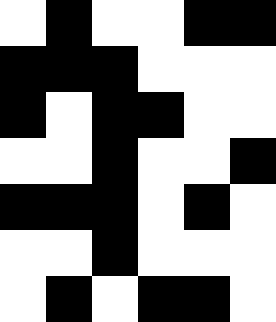[["white", "black", "white", "white", "black", "black"], ["black", "black", "black", "white", "white", "white"], ["black", "white", "black", "black", "white", "white"], ["white", "white", "black", "white", "white", "black"], ["black", "black", "black", "white", "black", "white"], ["white", "white", "black", "white", "white", "white"], ["white", "black", "white", "black", "black", "white"]]